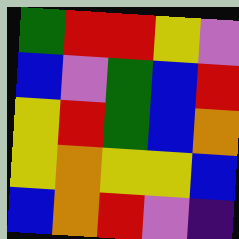[["green", "red", "red", "yellow", "violet"], ["blue", "violet", "green", "blue", "red"], ["yellow", "red", "green", "blue", "orange"], ["yellow", "orange", "yellow", "yellow", "blue"], ["blue", "orange", "red", "violet", "indigo"]]